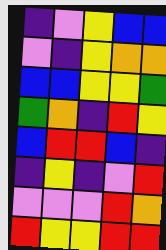[["indigo", "violet", "yellow", "blue", "blue"], ["violet", "indigo", "yellow", "orange", "orange"], ["blue", "blue", "yellow", "yellow", "green"], ["green", "orange", "indigo", "red", "yellow"], ["blue", "red", "red", "blue", "indigo"], ["indigo", "yellow", "indigo", "violet", "red"], ["violet", "violet", "violet", "red", "orange"], ["red", "yellow", "yellow", "red", "red"]]